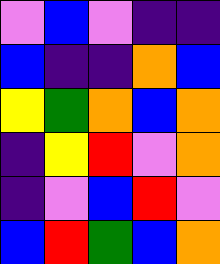[["violet", "blue", "violet", "indigo", "indigo"], ["blue", "indigo", "indigo", "orange", "blue"], ["yellow", "green", "orange", "blue", "orange"], ["indigo", "yellow", "red", "violet", "orange"], ["indigo", "violet", "blue", "red", "violet"], ["blue", "red", "green", "blue", "orange"]]